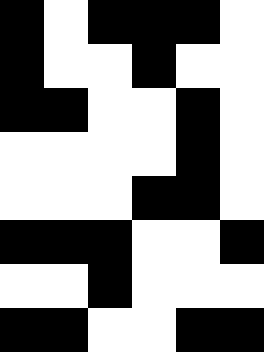[["black", "white", "black", "black", "black", "white"], ["black", "white", "white", "black", "white", "white"], ["black", "black", "white", "white", "black", "white"], ["white", "white", "white", "white", "black", "white"], ["white", "white", "white", "black", "black", "white"], ["black", "black", "black", "white", "white", "black"], ["white", "white", "black", "white", "white", "white"], ["black", "black", "white", "white", "black", "black"]]